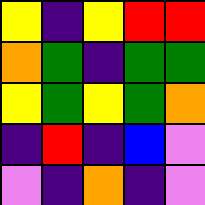[["yellow", "indigo", "yellow", "red", "red"], ["orange", "green", "indigo", "green", "green"], ["yellow", "green", "yellow", "green", "orange"], ["indigo", "red", "indigo", "blue", "violet"], ["violet", "indigo", "orange", "indigo", "violet"]]